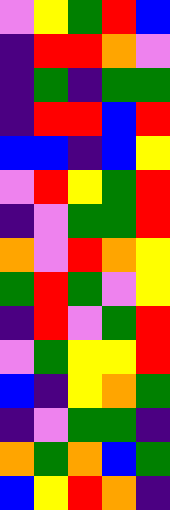[["violet", "yellow", "green", "red", "blue"], ["indigo", "red", "red", "orange", "violet"], ["indigo", "green", "indigo", "green", "green"], ["indigo", "red", "red", "blue", "red"], ["blue", "blue", "indigo", "blue", "yellow"], ["violet", "red", "yellow", "green", "red"], ["indigo", "violet", "green", "green", "red"], ["orange", "violet", "red", "orange", "yellow"], ["green", "red", "green", "violet", "yellow"], ["indigo", "red", "violet", "green", "red"], ["violet", "green", "yellow", "yellow", "red"], ["blue", "indigo", "yellow", "orange", "green"], ["indigo", "violet", "green", "green", "indigo"], ["orange", "green", "orange", "blue", "green"], ["blue", "yellow", "red", "orange", "indigo"]]